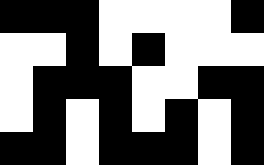[["black", "black", "black", "white", "white", "white", "white", "black"], ["white", "white", "black", "white", "black", "white", "white", "white"], ["white", "black", "black", "black", "white", "white", "black", "black"], ["white", "black", "white", "black", "white", "black", "white", "black"], ["black", "black", "white", "black", "black", "black", "white", "black"]]